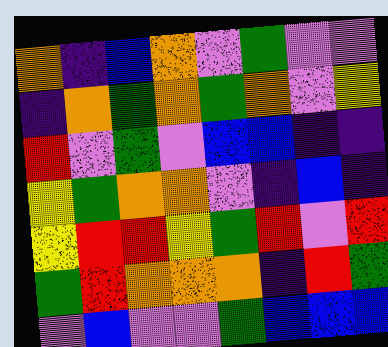[["orange", "indigo", "blue", "orange", "violet", "green", "violet", "violet"], ["indigo", "orange", "green", "orange", "green", "orange", "violet", "yellow"], ["red", "violet", "green", "violet", "blue", "blue", "indigo", "indigo"], ["yellow", "green", "orange", "orange", "violet", "indigo", "blue", "indigo"], ["yellow", "red", "red", "yellow", "green", "red", "violet", "red"], ["green", "red", "orange", "orange", "orange", "indigo", "red", "green"], ["violet", "blue", "violet", "violet", "green", "blue", "blue", "blue"]]